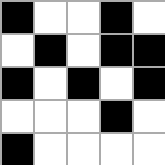[["black", "white", "white", "black", "white"], ["white", "black", "white", "black", "black"], ["black", "white", "black", "white", "black"], ["white", "white", "white", "black", "white"], ["black", "white", "white", "white", "white"]]